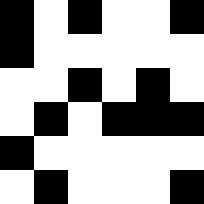[["black", "white", "black", "white", "white", "black"], ["black", "white", "white", "white", "white", "white"], ["white", "white", "black", "white", "black", "white"], ["white", "black", "white", "black", "black", "black"], ["black", "white", "white", "white", "white", "white"], ["white", "black", "white", "white", "white", "black"]]